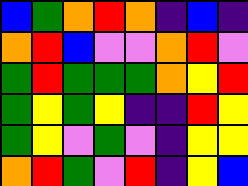[["blue", "green", "orange", "red", "orange", "indigo", "blue", "indigo"], ["orange", "red", "blue", "violet", "violet", "orange", "red", "violet"], ["green", "red", "green", "green", "green", "orange", "yellow", "red"], ["green", "yellow", "green", "yellow", "indigo", "indigo", "red", "yellow"], ["green", "yellow", "violet", "green", "violet", "indigo", "yellow", "yellow"], ["orange", "red", "green", "violet", "red", "indigo", "yellow", "blue"]]